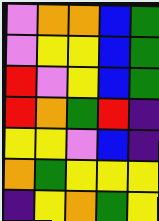[["violet", "orange", "orange", "blue", "green"], ["violet", "yellow", "yellow", "blue", "green"], ["red", "violet", "yellow", "blue", "green"], ["red", "orange", "green", "red", "indigo"], ["yellow", "yellow", "violet", "blue", "indigo"], ["orange", "green", "yellow", "yellow", "yellow"], ["indigo", "yellow", "orange", "green", "yellow"]]